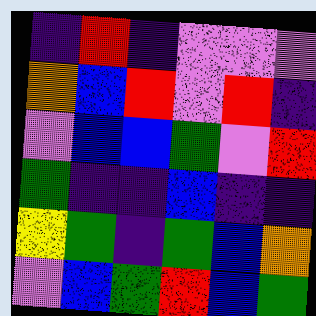[["indigo", "red", "indigo", "violet", "violet", "violet"], ["orange", "blue", "red", "violet", "red", "indigo"], ["violet", "blue", "blue", "green", "violet", "red"], ["green", "indigo", "indigo", "blue", "indigo", "indigo"], ["yellow", "green", "indigo", "green", "blue", "orange"], ["violet", "blue", "green", "red", "blue", "green"]]